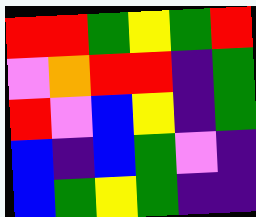[["red", "red", "green", "yellow", "green", "red"], ["violet", "orange", "red", "red", "indigo", "green"], ["red", "violet", "blue", "yellow", "indigo", "green"], ["blue", "indigo", "blue", "green", "violet", "indigo"], ["blue", "green", "yellow", "green", "indigo", "indigo"]]